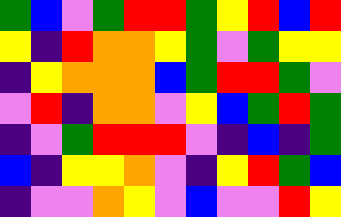[["green", "blue", "violet", "green", "red", "red", "green", "yellow", "red", "blue", "red"], ["yellow", "indigo", "red", "orange", "orange", "yellow", "green", "violet", "green", "yellow", "yellow"], ["indigo", "yellow", "orange", "orange", "orange", "blue", "green", "red", "red", "green", "violet"], ["violet", "red", "indigo", "orange", "orange", "violet", "yellow", "blue", "green", "red", "green"], ["indigo", "violet", "green", "red", "red", "red", "violet", "indigo", "blue", "indigo", "green"], ["blue", "indigo", "yellow", "yellow", "orange", "violet", "indigo", "yellow", "red", "green", "blue"], ["indigo", "violet", "violet", "orange", "yellow", "violet", "blue", "violet", "violet", "red", "yellow"]]